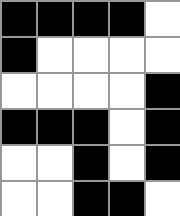[["black", "black", "black", "black", "white"], ["black", "white", "white", "white", "white"], ["white", "white", "white", "white", "black"], ["black", "black", "black", "white", "black"], ["white", "white", "black", "white", "black"], ["white", "white", "black", "black", "white"]]